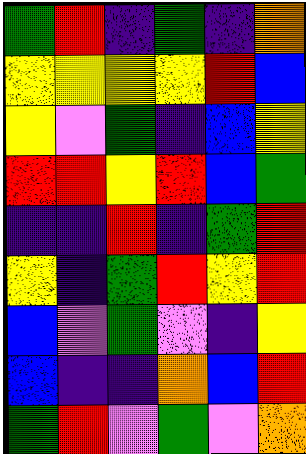[["green", "red", "indigo", "green", "indigo", "orange"], ["yellow", "yellow", "yellow", "yellow", "red", "blue"], ["yellow", "violet", "green", "indigo", "blue", "yellow"], ["red", "red", "yellow", "red", "blue", "green"], ["indigo", "indigo", "red", "indigo", "green", "red"], ["yellow", "indigo", "green", "red", "yellow", "red"], ["blue", "violet", "green", "violet", "indigo", "yellow"], ["blue", "indigo", "indigo", "orange", "blue", "red"], ["green", "red", "violet", "green", "violet", "orange"]]